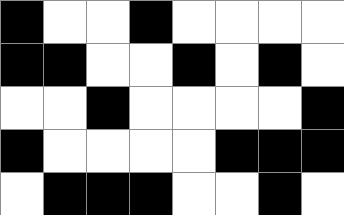[["black", "white", "white", "black", "white", "white", "white", "white"], ["black", "black", "white", "white", "black", "white", "black", "white"], ["white", "white", "black", "white", "white", "white", "white", "black"], ["black", "white", "white", "white", "white", "black", "black", "black"], ["white", "black", "black", "black", "white", "white", "black", "white"]]